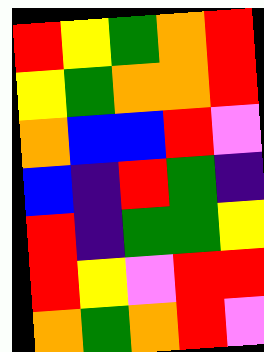[["red", "yellow", "green", "orange", "red"], ["yellow", "green", "orange", "orange", "red"], ["orange", "blue", "blue", "red", "violet"], ["blue", "indigo", "red", "green", "indigo"], ["red", "indigo", "green", "green", "yellow"], ["red", "yellow", "violet", "red", "red"], ["orange", "green", "orange", "red", "violet"]]